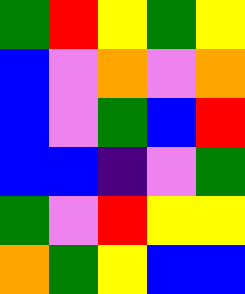[["green", "red", "yellow", "green", "yellow"], ["blue", "violet", "orange", "violet", "orange"], ["blue", "violet", "green", "blue", "red"], ["blue", "blue", "indigo", "violet", "green"], ["green", "violet", "red", "yellow", "yellow"], ["orange", "green", "yellow", "blue", "blue"]]